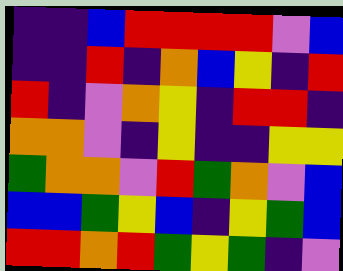[["indigo", "indigo", "blue", "red", "red", "red", "red", "violet", "blue"], ["indigo", "indigo", "red", "indigo", "orange", "blue", "yellow", "indigo", "red"], ["red", "indigo", "violet", "orange", "yellow", "indigo", "red", "red", "indigo"], ["orange", "orange", "violet", "indigo", "yellow", "indigo", "indigo", "yellow", "yellow"], ["green", "orange", "orange", "violet", "red", "green", "orange", "violet", "blue"], ["blue", "blue", "green", "yellow", "blue", "indigo", "yellow", "green", "blue"], ["red", "red", "orange", "red", "green", "yellow", "green", "indigo", "violet"]]